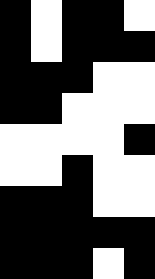[["black", "white", "black", "black", "white"], ["black", "white", "black", "black", "black"], ["black", "black", "black", "white", "white"], ["black", "black", "white", "white", "white"], ["white", "white", "white", "white", "black"], ["white", "white", "black", "white", "white"], ["black", "black", "black", "white", "white"], ["black", "black", "black", "black", "black"], ["black", "black", "black", "white", "black"]]